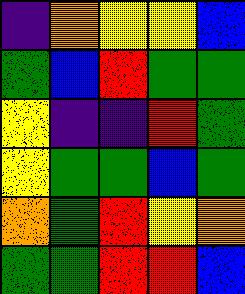[["indigo", "orange", "yellow", "yellow", "blue"], ["green", "blue", "red", "green", "green"], ["yellow", "indigo", "indigo", "red", "green"], ["yellow", "green", "green", "blue", "green"], ["orange", "green", "red", "yellow", "orange"], ["green", "green", "red", "red", "blue"]]